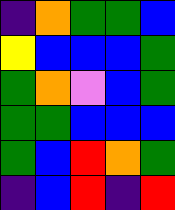[["indigo", "orange", "green", "green", "blue"], ["yellow", "blue", "blue", "blue", "green"], ["green", "orange", "violet", "blue", "green"], ["green", "green", "blue", "blue", "blue"], ["green", "blue", "red", "orange", "green"], ["indigo", "blue", "red", "indigo", "red"]]